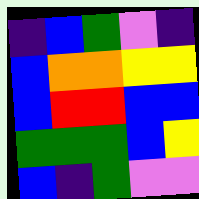[["indigo", "blue", "green", "violet", "indigo"], ["blue", "orange", "orange", "yellow", "yellow"], ["blue", "red", "red", "blue", "blue"], ["green", "green", "green", "blue", "yellow"], ["blue", "indigo", "green", "violet", "violet"]]